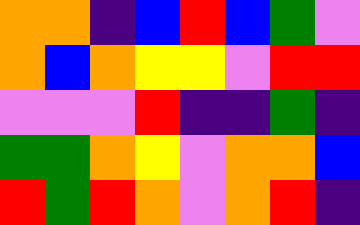[["orange", "orange", "indigo", "blue", "red", "blue", "green", "violet"], ["orange", "blue", "orange", "yellow", "yellow", "violet", "red", "red"], ["violet", "violet", "violet", "red", "indigo", "indigo", "green", "indigo"], ["green", "green", "orange", "yellow", "violet", "orange", "orange", "blue"], ["red", "green", "red", "orange", "violet", "orange", "red", "indigo"]]